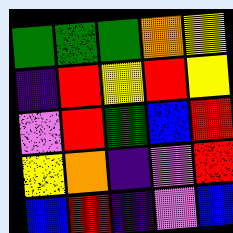[["green", "green", "green", "orange", "yellow"], ["indigo", "red", "yellow", "red", "yellow"], ["violet", "red", "green", "blue", "red"], ["yellow", "orange", "indigo", "violet", "red"], ["blue", "red", "indigo", "violet", "blue"]]